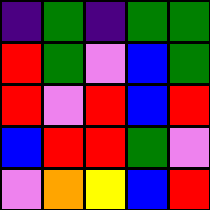[["indigo", "green", "indigo", "green", "green"], ["red", "green", "violet", "blue", "green"], ["red", "violet", "red", "blue", "red"], ["blue", "red", "red", "green", "violet"], ["violet", "orange", "yellow", "blue", "red"]]